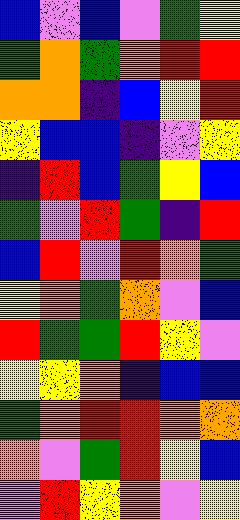[["blue", "violet", "blue", "violet", "green", "yellow"], ["green", "orange", "green", "orange", "red", "red"], ["orange", "orange", "indigo", "blue", "yellow", "red"], ["yellow", "blue", "blue", "indigo", "violet", "yellow"], ["indigo", "red", "blue", "green", "yellow", "blue"], ["green", "violet", "red", "green", "indigo", "red"], ["blue", "red", "violet", "red", "orange", "green"], ["yellow", "orange", "green", "orange", "violet", "blue"], ["red", "green", "green", "red", "yellow", "violet"], ["yellow", "yellow", "orange", "indigo", "blue", "blue"], ["green", "orange", "red", "red", "orange", "orange"], ["orange", "violet", "green", "red", "yellow", "blue"], ["violet", "red", "yellow", "orange", "violet", "yellow"]]